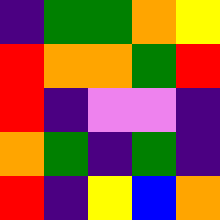[["indigo", "green", "green", "orange", "yellow"], ["red", "orange", "orange", "green", "red"], ["red", "indigo", "violet", "violet", "indigo"], ["orange", "green", "indigo", "green", "indigo"], ["red", "indigo", "yellow", "blue", "orange"]]